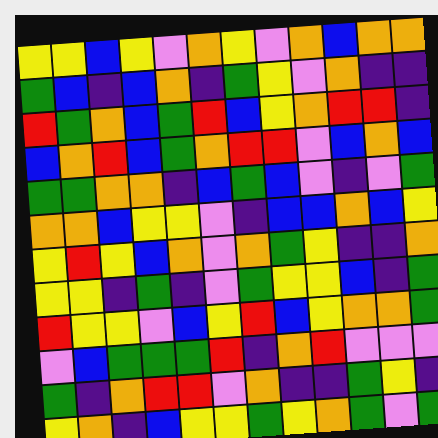[["yellow", "yellow", "blue", "yellow", "violet", "orange", "yellow", "violet", "orange", "blue", "orange", "orange"], ["green", "blue", "indigo", "blue", "orange", "indigo", "green", "yellow", "violet", "orange", "indigo", "indigo"], ["red", "green", "orange", "blue", "green", "red", "blue", "yellow", "orange", "red", "red", "indigo"], ["blue", "orange", "red", "blue", "green", "orange", "red", "red", "violet", "blue", "orange", "blue"], ["green", "green", "orange", "orange", "indigo", "blue", "green", "blue", "violet", "indigo", "violet", "green"], ["orange", "orange", "blue", "yellow", "yellow", "violet", "indigo", "blue", "blue", "orange", "blue", "yellow"], ["yellow", "red", "yellow", "blue", "orange", "violet", "orange", "green", "yellow", "indigo", "indigo", "orange"], ["yellow", "yellow", "indigo", "green", "indigo", "violet", "green", "yellow", "yellow", "blue", "indigo", "green"], ["red", "yellow", "yellow", "violet", "blue", "yellow", "red", "blue", "yellow", "orange", "orange", "green"], ["violet", "blue", "green", "green", "green", "red", "indigo", "orange", "red", "violet", "violet", "violet"], ["green", "indigo", "orange", "red", "red", "violet", "orange", "indigo", "indigo", "green", "yellow", "indigo"], ["yellow", "orange", "indigo", "blue", "yellow", "yellow", "green", "yellow", "orange", "green", "violet", "green"]]